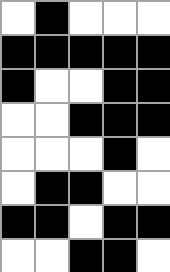[["white", "black", "white", "white", "white"], ["black", "black", "black", "black", "black"], ["black", "white", "white", "black", "black"], ["white", "white", "black", "black", "black"], ["white", "white", "white", "black", "white"], ["white", "black", "black", "white", "white"], ["black", "black", "white", "black", "black"], ["white", "white", "black", "black", "white"]]